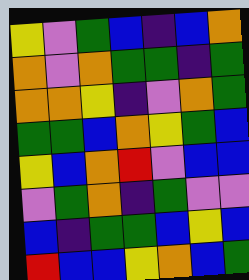[["yellow", "violet", "green", "blue", "indigo", "blue", "orange"], ["orange", "violet", "orange", "green", "green", "indigo", "green"], ["orange", "orange", "yellow", "indigo", "violet", "orange", "green"], ["green", "green", "blue", "orange", "yellow", "green", "blue"], ["yellow", "blue", "orange", "red", "violet", "blue", "blue"], ["violet", "green", "orange", "indigo", "green", "violet", "violet"], ["blue", "indigo", "green", "green", "blue", "yellow", "blue"], ["red", "blue", "blue", "yellow", "orange", "blue", "green"]]